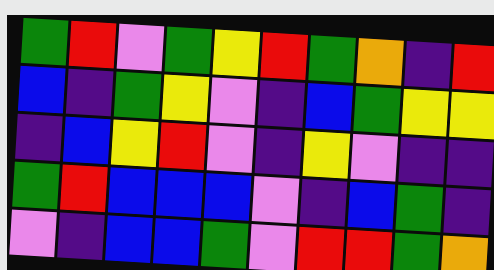[["green", "red", "violet", "green", "yellow", "red", "green", "orange", "indigo", "red"], ["blue", "indigo", "green", "yellow", "violet", "indigo", "blue", "green", "yellow", "yellow"], ["indigo", "blue", "yellow", "red", "violet", "indigo", "yellow", "violet", "indigo", "indigo"], ["green", "red", "blue", "blue", "blue", "violet", "indigo", "blue", "green", "indigo"], ["violet", "indigo", "blue", "blue", "green", "violet", "red", "red", "green", "orange"]]